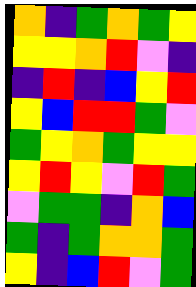[["orange", "indigo", "green", "orange", "green", "yellow"], ["yellow", "yellow", "orange", "red", "violet", "indigo"], ["indigo", "red", "indigo", "blue", "yellow", "red"], ["yellow", "blue", "red", "red", "green", "violet"], ["green", "yellow", "orange", "green", "yellow", "yellow"], ["yellow", "red", "yellow", "violet", "red", "green"], ["violet", "green", "green", "indigo", "orange", "blue"], ["green", "indigo", "green", "orange", "orange", "green"], ["yellow", "indigo", "blue", "red", "violet", "green"]]